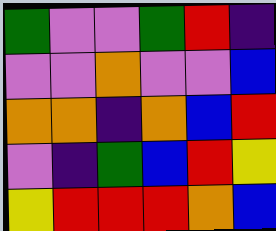[["green", "violet", "violet", "green", "red", "indigo"], ["violet", "violet", "orange", "violet", "violet", "blue"], ["orange", "orange", "indigo", "orange", "blue", "red"], ["violet", "indigo", "green", "blue", "red", "yellow"], ["yellow", "red", "red", "red", "orange", "blue"]]